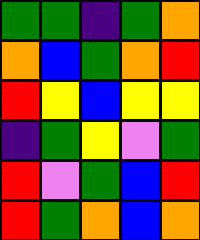[["green", "green", "indigo", "green", "orange"], ["orange", "blue", "green", "orange", "red"], ["red", "yellow", "blue", "yellow", "yellow"], ["indigo", "green", "yellow", "violet", "green"], ["red", "violet", "green", "blue", "red"], ["red", "green", "orange", "blue", "orange"]]